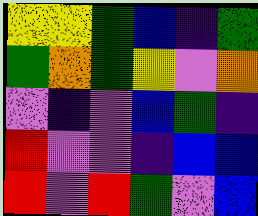[["yellow", "yellow", "green", "blue", "indigo", "green"], ["green", "orange", "green", "yellow", "violet", "orange"], ["violet", "indigo", "violet", "blue", "green", "indigo"], ["red", "violet", "violet", "indigo", "blue", "blue"], ["red", "violet", "red", "green", "violet", "blue"]]